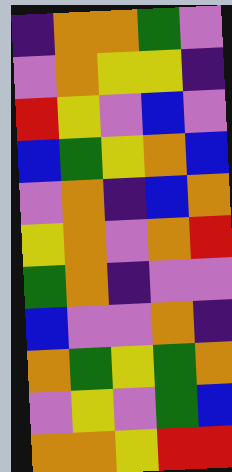[["indigo", "orange", "orange", "green", "violet"], ["violet", "orange", "yellow", "yellow", "indigo"], ["red", "yellow", "violet", "blue", "violet"], ["blue", "green", "yellow", "orange", "blue"], ["violet", "orange", "indigo", "blue", "orange"], ["yellow", "orange", "violet", "orange", "red"], ["green", "orange", "indigo", "violet", "violet"], ["blue", "violet", "violet", "orange", "indigo"], ["orange", "green", "yellow", "green", "orange"], ["violet", "yellow", "violet", "green", "blue"], ["orange", "orange", "yellow", "red", "red"]]